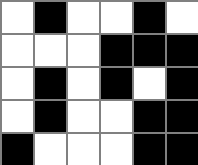[["white", "black", "white", "white", "black", "white"], ["white", "white", "white", "black", "black", "black"], ["white", "black", "white", "black", "white", "black"], ["white", "black", "white", "white", "black", "black"], ["black", "white", "white", "white", "black", "black"]]